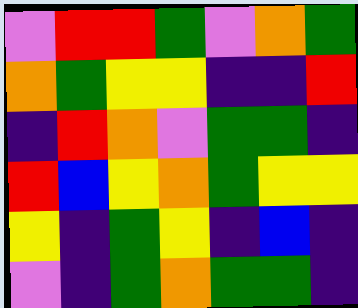[["violet", "red", "red", "green", "violet", "orange", "green"], ["orange", "green", "yellow", "yellow", "indigo", "indigo", "red"], ["indigo", "red", "orange", "violet", "green", "green", "indigo"], ["red", "blue", "yellow", "orange", "green", "yellow", "yellow"], ["yellow", "indigo", "green", "yellow", "indigo", "blue", "indigo"], ["violet", "indigo", "green", "orange", "green", "green", "indigo"]]